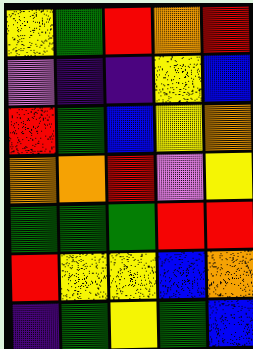[["yellow", "green", "red", "orange", "red"], ["violet", "indigo", "indigo", "yellow", "blue"], ["red", "green", "blue", "yellow", "orange"], ["orange", "orange", "red", "violet", "yellow"], ["green", "green", "green", "red", "red"], ["red", "yellow", "yellow", "blue", "orange"], ["indigo", "green", "yellow", "green", "blue"]]